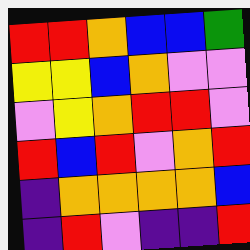[["red", "red", "orange", "blue", "blue", "green"], ["yellow", "yellow", "blue", "orange", "violet", "violet"], ["violet", "yellow", "orange", "red", "red", "violet"], ["red", "blue", "red", "violet", "orange", "red"], ["indigo", "orange", "orange", "orange", "orange", "blue"], ["indigo", "red", "violet", "indigo", "indigo", "red"]]